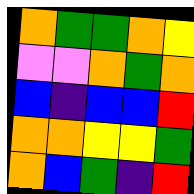[["orange", "green", "green", "orange", "yellow"], ["violet", "violet", "orange", "green", "orange"], ["blue", "indigo", "blue", "blue", "red"], ["orange", "orange", "yellow", "yellow", "green"], ["orange", "blue", "green", "indigo", "red"]]